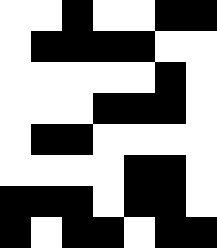[["white", "white", "black", "white", "white", "black", "black"], ["white", "black", "black", "black", "black", "white", "white"], ["white", "white", "white", "white", "white", "black", "white"], ["white", "white", "white", "black", "black", "black", "white"], ["white", "black", "black", "white", "white", "white", "white"], ["white", "white", "white", "white", "black", "black", "white"], ["black", "black", "black", "white", "black", "black", "white"], ["black", "white", "black", "black", "white", "black", "black"]]